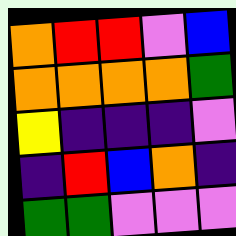[["orange", "red", "red", "violet", "blue"], ["orange", "orange", "orange", "orange", "green"], ["yellow", "indigo", "indigo", "indigo", "violet"], ["indigo", "red", "blue", "orange", "indigo"], ["green", "green", "violet", "violet", "violet"]]